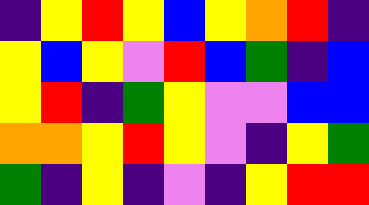[["indigo", "yellow", "red", "yellow", "blue", "yellow", "orange", "red", "indigo"], ["yellow", "blue", "yellow", "violet", "red", "blue", "green", "indigo", "blue"], ["yellow", "red", "indigo", "green", "yellow", "violet", "violet", "blue", "blue"], ["orange", "orange", "yellow", "red", "yellow", "violet", "indigo", "yellow", "green"], ["green", "indigo", "yellow", "indigo", "violet", "indigo", "yellow", "red", "red"]]